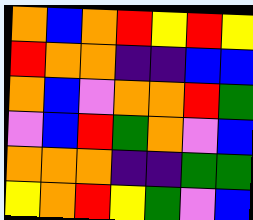[["orange", "blue", "orange", "red", "yellow", "red", "yellow"], ["red", "orange", "orange", "indigo", "indigo", "blue", "blue"], ["orange", "blue", "violet", "orange", "orange", "red", "green"], ["violet", "blue", "red", "green", "orange", "violet", "blue"], ["orange", "orange", "orange", "indigo", "indigo", "green", "green"], ["yellow", "orange", "red", "yellow", "green", "violet", "blue"]]